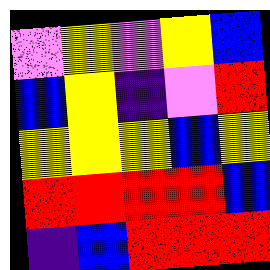[["violet", "yellow", "violet", "yellow", "blue"], ["blue", "yellow", "indigo", "violet", "red"], ["yellow", "yellow", "yellow", "blue", "yellow"], ["red", "red", "red", "red", "blue"], ["indigo", "blue", "red", "red", "red"]]